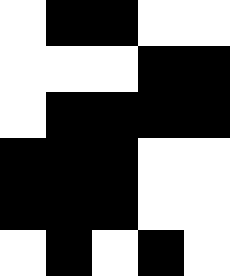[["white", "black", "black", "white", "white"], ["white", "white", "white", "black", "black"], ["white", "black", "black", "black", "black"], ["black", "black", "black", "white", "white"], ["black", "black", "black", "white", "white"], ["white", "black", "white", "black", "white"]]